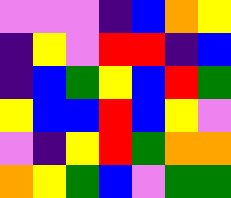[["violet", "violet", "violet", "indigo", "blue", "orange", "yellow"], ["indigo", "yellow", "violet", "red", "red", "indigo", "blue"], ["indigo", "blue", "green", "yellow", "blue", "red", "green"], ["yellow", "blue", "blue", "red", "blue", "yellow", "violet"], ["violet", "indigo", "yellow", "red", "green", "orange", "orange"], ["orange", "yellow", "green", "blue", "violet", "green", "green"]]